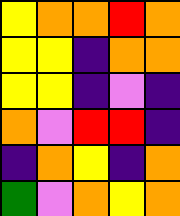[["yellow", "orange", "orange", "red", "orange"], ["yellow", "yellow", "indigo", "orange", "orange"], ["yellow", "yellow", "indigo", "violet", "indigo"], ["orange", "violet", "red", "red", "indigo"], ["indigo", "orange", "yellow", "indigo", "orange"], ["green", "violet", "orange", "yellow", "orange"]]